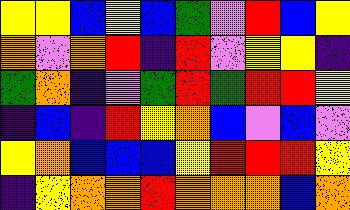[["yellow", "yellow", "blue", "yellow", "blue", "green", "violet", "red", "blue", "yellow"], ["orange", "violet", "orange", "red", "indigo", "red", "violet", "yellow", "yellow", "indigo"], ["green", "orange", "indigo", "violet", "green", "red", "green", "red", "red", "yellow"], ["indigo", "blue", "indigo", "red", "yellow", "orange", "blue", "violet", "blue", "violet"], ["yellow", "orange", "blue", "blue", "blue", "yellow", "red", "red", "red", "yellow"], ["indigo", "yellow", "orange", "orange", "red", "orange", "orange", "orange", "blue", "orange"]]